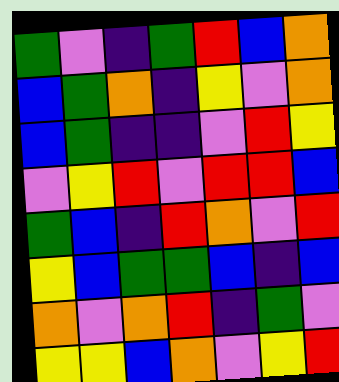[["green", "violet", "indigo", "green", "red", "blue", "orange"], ["blue", "green", "orange", "indigo", "yellow", "violet", "orange"], ["blue", "green", "indigo", "indigo", "violet", "red", "yellow"], ["violet", "yellow", "red", "violet", "red", "red", "blue"], ["green", "blue", "indigo", "red", "orange", "violet", "red"], ["yellow", "blue", "green", "green", "blue", "indigo", "blue"], ["orange", "violet", "orange", "red", "indigo", "green", "violet"], ["yellow", "yellow", "blue", "orange", "violet", "yellow", "red"]]